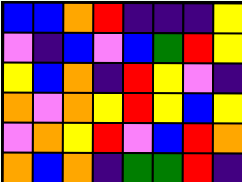[["blue", "blue", "orange", "red", "indigo", "indigo", "indigo", "yellow"], ["violet", "indigo", "blue", "violet", "blue", "green", "red", "yellow"], ["yellow", "blue", "orange", "indigo", "red", "yellow", "violet", "indigo"], ["orange", "violet", "orange", "yellow", "red", "yellow", "blue", "yellow"], ["violet", "orange", "yellow", "red", "violet", "blue", "red", "orange"], ["orange", "blue", "orange", "indigo", "green", "green", "red", "indigo"]]